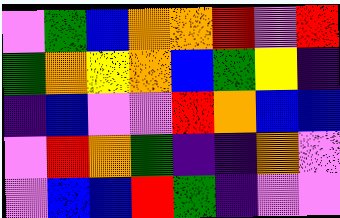[["violet", "green", "blue", "orange", "orange", "red", "violet", "red"], ["green", "orange", "yellow", "orange", "blue", "green", "yellow", "indigo"], ["indigo", "blue", "violet", "violet", "red", "orange", "blue", "blue"], ["violet", "red", "orange", "green", "indigo", "indigo", "orange", "violet"], ["violet", "blue", "blue", "red", "green", "indigo", "violet", "violet"]]